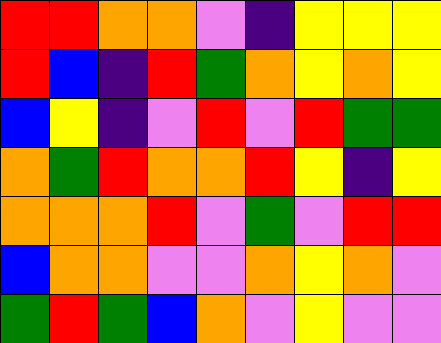[["red", "red", "orange", "orange", "violet", "indigo", "yellow", "yellow", "yellow"], ["red", "blue", "indigo", "red", "green", "orange", "yellow", "orange", "yellow"], ["blue", "yellow", "indigo", "violet", "red", "violet", "red", "green", "green"], ["orange", "green", "red", "orange", "orange", "red", "yellow", "indigo", "yellow"], ["orange", "orange", "orange", "red", "violet", "green", "violet", "red", "red"], ["blue", "orange", "orange", "violet", "violet", "orange", "yellow", "orange", "violet"], ["green", "red", "green", "blue", "orange", "violet", "yellow", "violet", "violet"]]